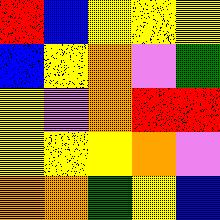[["red", "blue", "yellow", "yellow", "yellow"], ["blue", "yellow", "orange", "violet", "green"], ["yellow", "violet", "orange", "red", "red"], ["yellow", "yellow", "yellow", "orange", "violet"], ["orange", "orange", "green", "yellow", "blue"]]